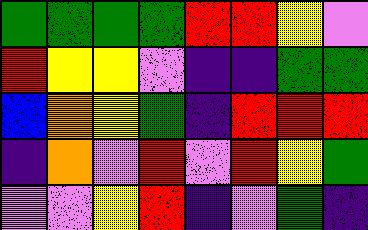[["green", "green", "green", "green", "red", "red", "yellow", "violet"], ["red", "yellow", "yellow", "violet", "indigo", "indigo", "green", "green"], ["blue", "orange", "yellow", "green", "indigo", "red", "red", "red"], ["indigo", "orange", "violet", "red", "violet", "red", "yellow", "green"], ["violet", "violet", "yellow", "red", "indigo", "violet", "green", "indigo"]]